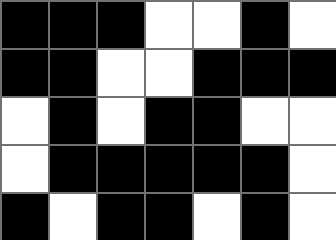[["black", "black", "black", "white", "white", "black", "white"], ["black", "black", "white", "white", "black", "black", "black"], ["white", "black", "white", "black", "black", "white", "white"], ["white", "black", "black", "black", "black", "black", "white"], ["black", "white", "black", "black", "white", "black", "white"]]